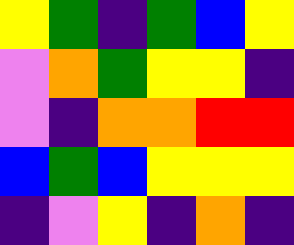[["yellow", "green", "indigo", "green", "blue", "yellow"], ["violet", "orange", "green", "yellow", "yellow", "indigo"], ["violet", "indigo", "orange", "orange", "red", "red"], ["blue", "green", "blue", "yellow", "yellow", "yellow"], ["indigo", "violet", "yellow", "indigo", "orange", "indigo"]]